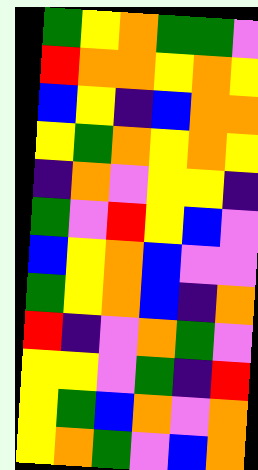[["green", "yellow", "orange", "green", "green", "violet"], ["red", "orange", "orange", "yellow", "orange", "yellow"], ["blue", "yellow", "indigo", "blue", "orange", "orange"], ["yellow", "green", "orange", "yellow", "orange", "yellow"], ["indigo", "orange", "violet", "yellow", "yellow", "indigo"], ["green", "violet", "red", "yellow", "blue", "violet"], ["blue", "yellow", "orange", "blue", "violet", "violet"], ["green", "yellow", "orange", "blue", "indigo", "orange"], ["red", "indigo", "violet", "orange", "green", "violet"], ["yellow", "yellow", "violet", "green", "indigo", "red"], ["yellow", "green", "blue", "orange", "violet", "orange"], ["yellow", "orange", "green", "violet", "blue", "orange"]]